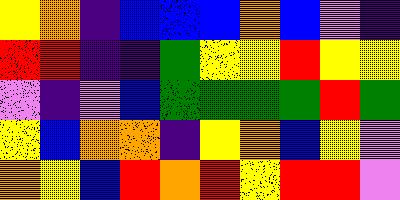[["yellow", "orange", "indigo", "blue", "blue", "blue", "orange", "blue", "violet", "indigo"], ["red", "red", "indigo", "indigo", "green", "yellow", "yellow", "red", "yellow", "yellow"], ["violet", "indigo", "violet", "blue", "green", "green", "green", "green", "red", "green"], ["yellow", "blue", "orange", "orange", "indigo", "yellow", "orange", "blue", "yellow", "violet"], ["orange", "yellow", "blue", "red", "orange", "red", "yellow", "red", "red", "violet"]]